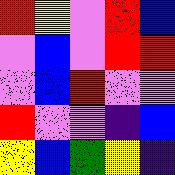[["red", "yellow", "violet", "red", "blue"], ["violet", "blue", "violet", "red", "red"], ["violet", "blue", "red", "violet", "violet"], ["red", "violet", "violet", "indigo", "blue"], ["yellow", "blue", "green", "yellow", "indigo"]]